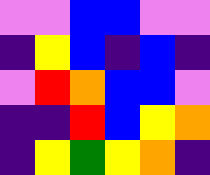[["violet", "violet", "blue", "blue", "violet", "violet"], ["indigo", "yellow", "blue", "indigo", "blue", "indigo"], ["violet", "red", "orange", "blue", "blue", "violet"], ["indigo", "indigo", "red", "blue", "yellow", "orange"], ["indigo", "yellow", "green", "yellow", "orange", "indigo"]]